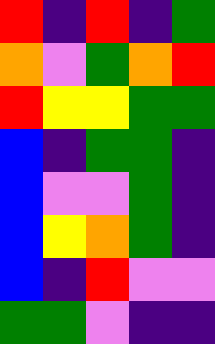[["red", "indigo", "red", "indigo", "green"], ["orange", "violet", "green", "orange", "red"], ["red", "yellow", "yellow", "green", "green"], ["blue", "indigo", "green", "green", "indigo"], ["blue", "violet", "violet", "green", "indigo"], ["blue", "yellow", "orange", "green", "indigo"], ["blue", "indigo", "red", "violet", "violet"], ["green", "green", "violet", "indigo", "indigo"]]